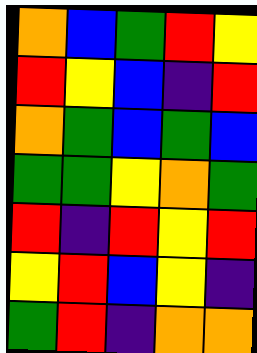[["orange", "blue", "green", "red", "yellow"], ["red", "yellow", "blue", "indigo", "red"], ["orange", "green", "blue", "green", "blue"], ["green", "green", "yellow", "orange", "green"], ["red", "indigo", "red", "yellow", "red"], ["yellow", "red", "blue", "yellow", "indigo"], ["green", "red", "indigo", "orange", "orange"]]